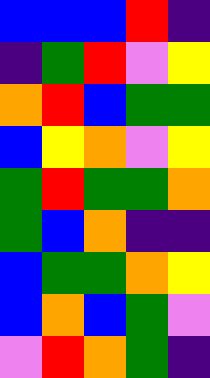[["blue", "blue", "blue", "red", "indigo"], ["indigo", "green", "red", "violet", "yellow"], ["orange", "red", "blue", "green", "green"], ["blue", "yellow", "orange", "violet", "yellow"], ["green", "red", "green", "green", "orange"], ["green", "blue", "orange", "indigo", "indigo"], ["blue", "green", "green", "orange", "yellow"], ["blue", "orange", "blue", "green", "violet"], ["violet", "red", "orange", "green", "indigo"]]